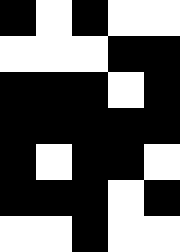[["black", "white", "black", "white", "white"], ["white", "white", "white", "black", "black"], ["black", "black", "black", "white", "black"], ["black", "black", "black", "black", "black"], ["black", "white", "black", "black", "white"], ["black", "black", "black", "white", "black"], ["white", "white", "black", "white", "white"]]